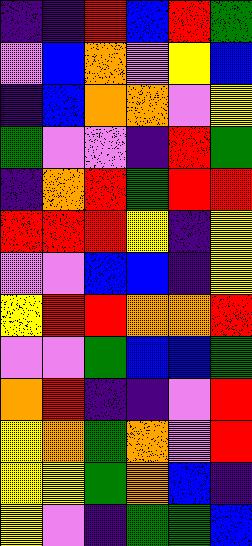[["indigo", "indigo", "red", "blue", "red", "green"], ["violet", "blue", "orange", "violet", "yellow", "blue"], ["indigo", "blue", "orange", "orange", "violet", "yellow"], ["green", "violet", "violet", "indigo", "red", "green"], ["indigo", "orange", "red", "green", "red", "red"], ["red", "red", "red", "yellow", "indigo", "yellow"], ["violet", "violet", "blue", "blue", "indigo", "yellow"], ["yellow", "red", "red", "orange", "orange", "red"], ["violet", "violet", "green", "blue", "blue", "green"], ["orange", "red", "indigo", "indigo", "violet", "red"], ["yellow", "orange", "green", "orange", "violet", "red"], ["yellow", "yellow", "green", "orange", "blue", "indigo"], ["yellow", "violet", "indigo", "green", "green", "blue"]]